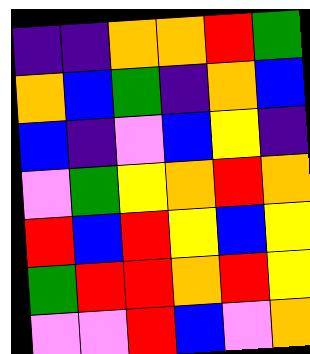[["indigo", "indigo", "orange", "orange", "red", "green"], ["orange", "blue", "green", "indigo", "orange", "blue"], ["blue", "indigo", "violet", "blue", "yellow", "indigo"], ["violet", "green", "yellow", "orange", "red", "orange"], ["red", "blue", "red", "yellow", "blue", "yellow"], ["green", "red", "red", "orange", "red", "yellow"], ["violet", "violet", "red", "blue", "violet", "orange"]]